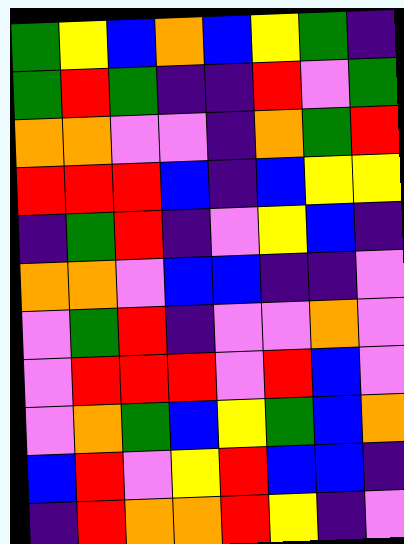[["green", "yellow", "blue", "orange", "blue", "yellow", "green", "indigo"], ["green", "red", "green", "indigo", "indigo", "red", "violet", "green"], ["orange", "orange", "violet", "violet", "indigo", "orange", "green", "red"], ["red", "red", "red", "blue", "indigo", "blue", "yellow", "yellow"], ["indigo", "green", "red", "indigo", "violet", "yellow", "blue", "indigo"], ["orange", "orange", "violet", "blue", "blue", "indigo", "indigo", "violet"], ["violet", "green", "red", "indigo", "violet", "violet", "orange", "violet"], ["violet", "red", "red", "red", "violet", "red", "blue", "violet"], ["violet", "orange", "green", "blue", "yellow", "green", "blue", "orange"], ["blue", "red", "violet", "yellow", "red", "blue", "blue", "indigo"], ["indigo", "red", "orange", "orange", "red", "yellow", "indigo", "violet"]]